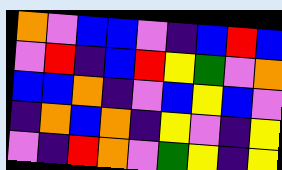[["orange", "violet", "blue", "blue", "violet", "indigo", "blue", "red", "blue"], ["violet", "red", "indigo", "blue", "red", "yellow", "green", "violet", "orange"], ["blue", "blue", "orange", "indigo", "violet", "blue", "yellow", "blue", "violet"], ["indigo", "orange", "blue", "orange", "indigo", "yellow", "violet", "indigo", "yellow"], ["violet", "indigo", "red", "orange", "violet", "green", "yellow", "indigo", "yellow"]]